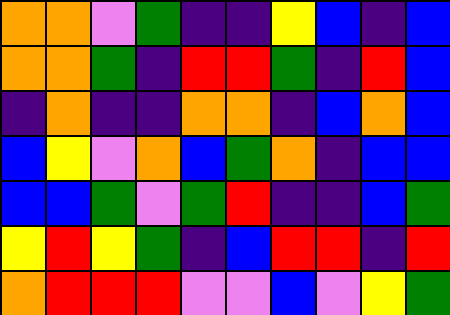[["orange", "orange", "violet", "green", "indigo", "indigo", "yellow", "blue", "indigo", "blue"], ["orange", "orange", "green", "indigo", "red", "red", "green", "indigo", "red", "blue"], ["indigo", "orange", "indigo", "indigo", "orange", "orange", "indigo", "blue", "orange", "blue"], ["blue", "yellow", "violet", "orange", "blue", "green", "orange", "indigo", "blue", "blue"], ["blue", "blue", "green", "violet", "green", "red", "indigo", "indigo", "blue", "green"], ["yellow", "red", "yellow", "green", "indigo", "blue", "red", "red", "indigo", "red"], ["orange", "red", "red", "red", "violet", "violet", "blue", "violet", "yellow", "green"]]